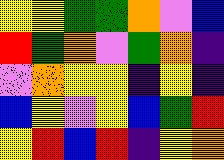[["yellow", "yellow", "green", "green", "orange", "violet", "blue"], ["red", "green", "orange", "violet", "green", "orange", "indigo"], ["violet", "orange", "yellow", "yellow", "indigo", "yellow", "indigo"], ["blue", "yellow", "violet", "yellow", "blue", "green", "red"], ["yellow", "red", "blue", "red", "indigo", "yellow", "orange"]]